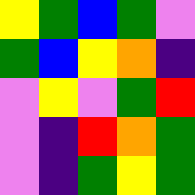[["yellow", "green", "blue", "green", "violet"], ["green", "blue", "yellow", "orange", "indigo"], ["violet", "yellow", "violet", "green", "red"], ["violet", "indigo", "red", "orange", "green"], ["violet", "indigo", "green", "yellow", "green"]]